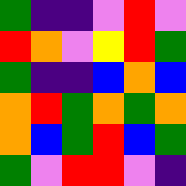[["green", "indigo", "indigo", "violet", "red", "violet"], ["red", "orange", "violet", "yellow", "red", "green"], ["green", "indigo", "indigo", "blue", "orange", "blue"], ["orange", "red", "green", "orange", "green", "orange"], ["orange", "blue", "green", "red", "blue", "green"], ["green", "violet", "red", "red", "violet", "indigo"]]